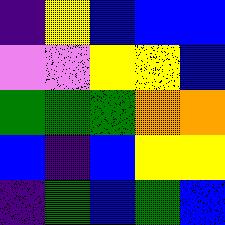[["indigo", "yellow", "blue", "blue", "blue"], ["violet", "violet", "yellow", "yellow", "blue"], ["green", "green", "green", "orange", "orange"], ["blue", "indigo", "blue", "yellow", "yellow"], ["indigo", "green", "blue", "green", "blue"]]